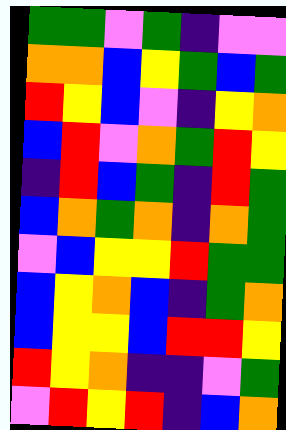[["green", "green", "violet", "green", "indigo", "violet", "violet"], ["orange", "orange", "blue", "yellow", "green", "blue", "green"], ["red", "yellow", "blue", "violet", "indigo", "yellow", "orange"], ["blue", "red", "violet", "orange", "green", "red", "yellow"], ["indigo", "red", "blue", "green", "indigo", "red", "green"], ["blue", "orange", "green", "orange", "indigo", "orange", "green"], ["violet", "blue", "yellow", "yellow", "red", "green", "green"], ["blue", "yellow", "orange", "blue", "indigo", "green", "orange"], ["blue", "yellow", "yellow", "blue", "red", "red", "yellow"], ["red", "yellow", "orange", "indigo", "indigo", "violet", "green"], ["violet", "red", "yellow", "red", "indigo", "blue", "orange"]]